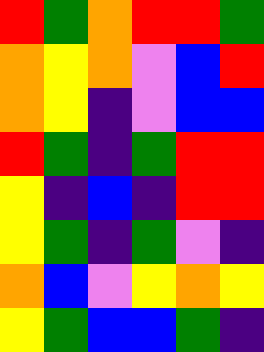[["red", "green", "orange", "red", "red", "green"], ["orange", "yellow", "orange", "violet", "blue", "red"], ["orange", "yellow", "indigo", "violet", "blue", "blue"], ["red", "green", "indigo", "green", "red", "red"], ["yellow", "indigo", "blue", "indigo", "red", "red"], ["yellow", "green", "indigo", "green", "violet", "indigo"], ["orange", "blue", "violet", "yellow", "orange", "yellow"], ["yellow", "green", "blue", "blue", "green", "indigo"]]